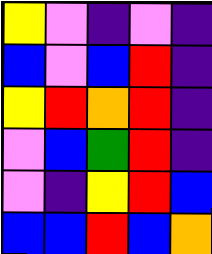[["yellow", "violet", "indigo", "violet", "indigo"], ["blue", "violet", "blue", "red", "indigo"], ["yellow", "red", "orange", "red", "indigo"], ["violet", "blue", "green", "red", "indigo"], ["violet", "indigo", "yellow", "red", "blue"], ["blue", "blue", "red", "blue", "orange"]]